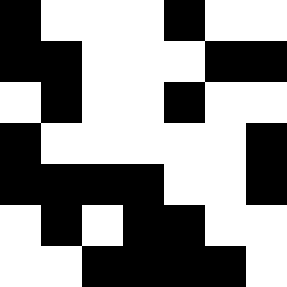[["black", "white", "white", "white", "black", "white", "white"], ["black", "black", "white", "white", "white", "black", "black"], ["white", "black", "white", "white", "black", "white", "white"], ["black", "white", "white", "white", "white", "white", "black"], ["black", "black", "black", "black", "white", "white", "black"], ["white", "black", "white", "black", "black", "white", "white"], ["white", "white", "black", "black", "black", "black", "white"]]